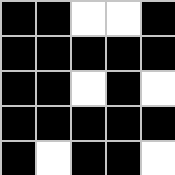[["black", "black", "white", "white", "black"], ["black", "black", "black", "black", "black"], ["black", "black", "white", "black", "white"], ["black", "black", "black", "black", "black"], ["black", "white", "black", "black", "white"]]